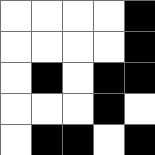[["white", "white", "white", "white", "black"], ["white", "white", "white", "white", "black"], ["white", "black", "white", "black", "black"], ["white", "white", "white", "black", "white"], ["white", "black", "black", "white", "black"]]